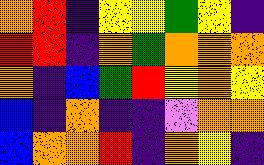[["orange", "red", "indigo", "yellow", "yellow", "green", "yellow", "indigo"], ["red", "red", "indigo", "orange", "green", "orange", "orange", "orange"], ["orange", "indigo", "blue", "green", "red", "yellow", "orange", "yellow"], ["blue", "indigo", "orange", "indigo", "indigo", "violet", "orange", "orange"], ["blue", "orange", "orange", "red", "indigo", "orange", "yellow", "indigo"]]